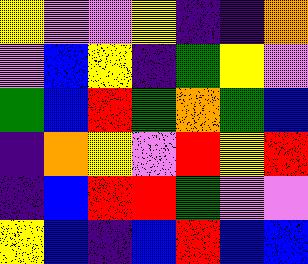[["yellow", "violet", "violet", "yellow", "indigo", "indigo", "orange"], ["violet", "blue", "yellow", "indigo", "green", "yellow", "violet"], ["green", "blue", "red", "green", "orange", "green", "blue"], ["indigo", "orange", "yellow", "violet", "red", "yellow", "red"], ["indigo", "blue", "red", "red", "green", "violet", "violet"], ["yellow", "blue", "indigo", "blue", "red", "blue", "blue"]]